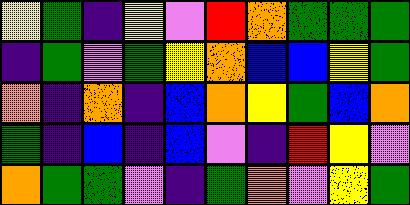[["yellow", "green", "indigo", "yellow", "violet", "red", "orange", "green", "green", "green"], ["indigo", "green", "violet", "green", "yellow", "orange", "blue", "blue", "yellow", "green"], ["orange", "indigo", "orange", "indigo", "blue", "orange", "yellow", "green", "blue", "orange"], ["green", "indigo", "blue", "indigo", "blue", "violet", "indigo", "red", "yellow", "violet"], ["orange", "green", "green", "violet", "indigo", "green", "orange", "violet", "yellow", "green"]]